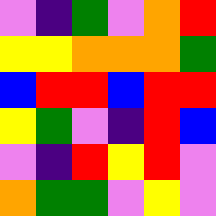[["violet", "indigo", "green", "violet", "orange", "red"], ["yellow", "yellow", "orange", "orange", "orange", "green"], ["blue", "red", "red", "blue", "red", "red"], ["yellow", "green", "violet", "indigo", "red", "blue"], ["violet", "indigo", "red", "yellow", "red", "violet"], ["orange", "green", "green", "violet", "yellow", "violet"]]